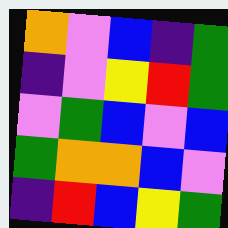[["orange", "violet", "blue", "indigo", "green"], ["indigo", "violet", "yellow", "red", "green"], ["violet", "green", "blue", "violet", "blue"], ["green", "orange", "orange", "blue", "violet"], ["indigo", "red", "blue", "yellow", "green"]]